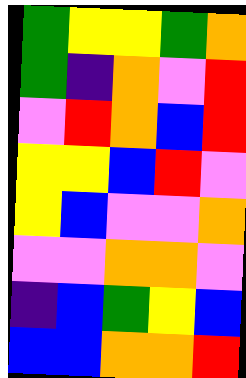[["green", "yellow", "yellow", "green", "orange"], ["green", "indigo", "orange", "violet", "red"], ["violet", "red", "orange", "blue", "red"], ["yellow", "yellow", "blue", "red", "violet"], ["yellow", "blue", "violet", "violet", "orange"], ["violet", "violet", "orange", "orange", "violet"], ["indigo", "blue", "green", "yellow", "blue"], ["blue", "blue", "orange", "orange", "red"]]